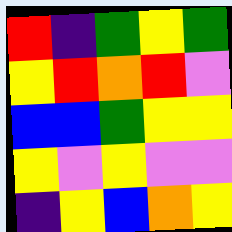[["red", "indigo", "green", "yellow", "green"], ["yellow", "red", "orange", "red", "violet"], ["blue", "blue", "green", "yellow", "yellow"], ["yellow", "violet", "yellow", "violet", "violet"], ["indigo", "yellow", "blue", "orange", "yellow"]]